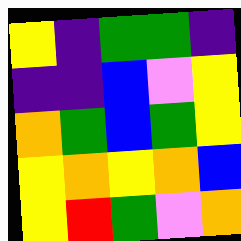[["yellow", "indigo", "green", "green", "indigo"], ["indigo", "indigo", "blue", "violet", "yellow"], ["orange", "green", "blue", "green", "yellow"], ["yellow", "orange", "yellow", "orange", "blue"], ["yellow", "red", "green", "violet", "orange"]]